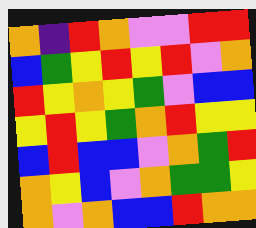[["orange", "indigo", "red", "orange", "violet", "violet", "red", "red"], ["blue", "green", "yellow", "red", "yellow", "red", "violet", "orange"], ["red", "yellow", "orange", "yellow", "green", "violet", "blue", "blue"], ["yellow", "red", "yellow", "green", "orange", "red", "yellow", "yellow"], ["blue", "red", "blue", "blue", "violet", "orange", "green", "red"], ["orange", "yellow", "blue", "violet", "orange", "green", "green", "yellow"], ["orange", "violet", "orange", "blue", "blue", "red", "orange", "orange"]]